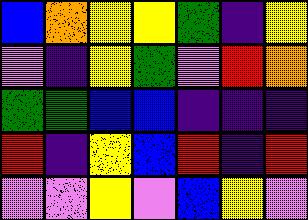[["blue", "orange", "yellow", "yellow", "green", "indigo", "yellow"], ["violet", "indigo", "yellow", "green", "violet", "red", "orange"], ["green", "green", "blue", "blue", "indigo", "indigo", "indigo"], ["red", "indigo", "yellow", "blue", "red", "indigo", "red"], ["violet", "violet", "yellow", "violet", "blue", "yellow", "violet"]]